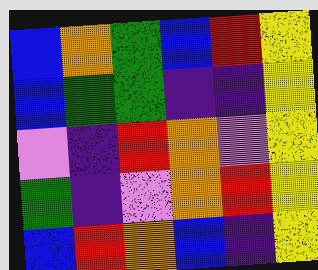[["blue", "orange", "green", "blue", "red", "yellow"], ["blue", "green", "green", "indigo", "indigo", "yellow"], ["violet", "indigo", "red", "orange", "violet", "yellow"], ["green", "indigo", "violet", "orange", "red", "yellow"], ["blue", "red", "orange", "blue", "indigo", "yellow"]]